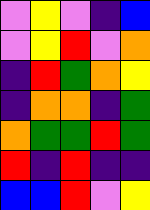[["violet", "yellow", "violet", "indigo", "blue"], ["violet", "yellow", "red", "violet", "orange"], ["indigo", "red", "green", "orange", "yellow"], ["indigo", "orange", "orange", "indigo", "green"], ["orange", "green", "green", "red", "green"], ["red", "indigo", "red", "indigo", "indigo"], ["blue", "blue", "red", "violet", "yellow"]]